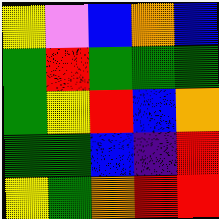[["yellow", "violet", "blue", "orange", "blue"], ["green", "red", "green", "green", "green"], ["green", "yellow", "red", "blue", "orange"], ["green", "green", "blue", "indigo", "red"], ["yellow", "green", "orange", "red", "red"]]